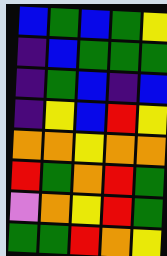[["blue", "green", "blue", "green", "yellow"], ["indigo", "blue", "green", "green", "green"], ["indigo", "green", "blue", "indigo", "blue"], ["indigo", "yellow", "blue", "red", "yellow"], ["orange", "orange", "yellow", "orange", "orange"], ["red", "green", "orange", "red", "green"], ["violet", "orange", "yellow", "red", "green"], ["green", "green", "red", "orange", "yellow"]]